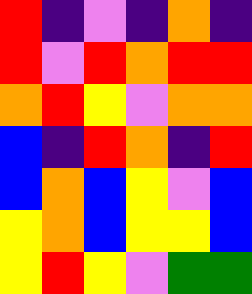[["red", "indigo", "violet", "indigo", "orange", "indigo"], ["red", "violet", "red", "orange", "red", "red"], ["orange", "red", "yellow", "violet", "orange", "orange"], ["blue", "indigo", "red", "orange", "indigo", "red"], ["blue", "orange", "blue", "yellow", "violet", "blue"], ["yellow", "orange", "blue", "yellow", "yellow", "blue"], ["yellow", "red", "yellow", "violet", "green", "green"]]